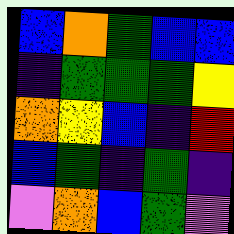[["blue", "orange", "green", "blue", "blue"], ["indigo", "green", "green", "green", "yellow"], ["orange", "yellow", "blue", "indigo", "red"], ["blue", "green", "indigo", "green", "indigo"], ["violet", "orange", "blue", "green", "violet"]]